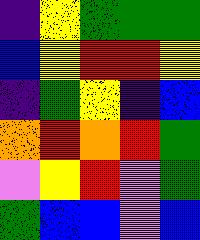[["indigo", "yellow", "green", "green", "green"], ["blue", "yellow", "red", "red", "yellow"], ["indigo", "green", "yellow", "indigo", "blue"], ["orange", "red", "orange", "red", "green"], ["violet", "yellow", "red", "violet", "green"], ["green", "blue", "blue", "violet", "blue"]]